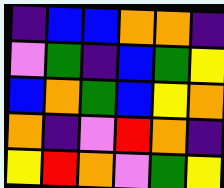[["indigo", "blue", "blue", "orange", "orange", "indigo"], ["violet", "green", "indigo", "blue", "green", "yellow"], ["blue", "orange", "green", "blue", "yellow", "orange"], ["orange", "indigo", "violet", "red", "orange", "indigo"], ["yellow", "red", "orange", "violet", "green", "yellow"]]